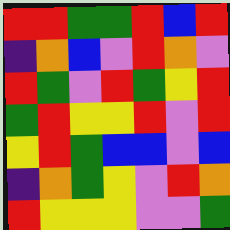[["red", "red", "green", "green", "red", "blue", "red"], ["indigo", "orange", "blue", "violet", "red", "orange", "violet"], ["red", "green", "violet", "red", "green", "yellow", "red"], ["green", "red", "yellow", "yellow", "red", "violet", "red"], ["yellow", "red", "green", "blue", "blue", "violet", "blue"], ["indigo", "orange", "green", "yellow", "violet", "red", "orange"], ["red", "yellow", "yellow", "yellow", "violet", "violet", "green"]]